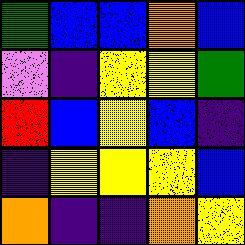[["green", "blue", "blue", "orange", "blue"], ["violet", "indigo", "yellow", "yellow", "green"], ["red", "blue", "yellow", "blue", "indigo"], ["indigo", "yellow", "yellow", "yellow", "blue"], ["orange", "indigo", "indigo", "orange", "yellow"]]